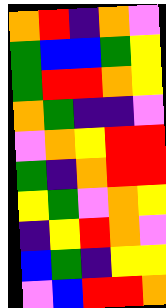[["orange", "red", "indigo", "orange", "violet"], ["green", "blue", "blue", "green", "yellow"], ["green", "red", "red", "orange", "yellow"], ["orange", "green", "indigo", "indigo", "violet"], ["violet", "orange", "yellow", "red", "red"], ["green", "indigo", "orange", "red", "red"], ["yellow", "green", "violet", "orange", "yellow"], ["indigo", "yellow", "red", "orange", "violet"], ["blue", "green", "indigo", "yellow", "yellow"], ["violet", "blue", "red", "red", "orange"]]